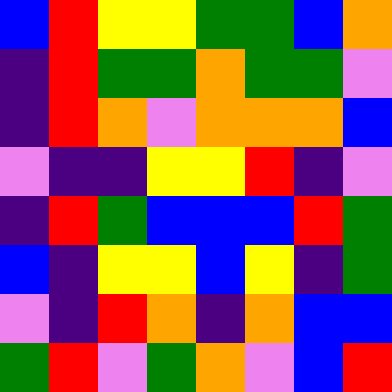[["blue", "red", "yellow", "yellow", "green", "green", "blue", "orange"], ["indigo", "red", "green", "green", "orange", "green", "green", "violet"], ["indigo", "red", "orange", "violet", "orange", "orange", "orange", "blue"], ["violet", "indigo", "indigo", "yellow", "yellow", "red", "indigo", "violet"], ["indigo", "red", "green", "blue", "blue", "blue", "red", "green"], ["blue", "indigo", "yellow", "yellow", "blue", "yellow", "indigo", "green"], ["violet", "indigo", "red", "orange", "indigo", "orange", "blue", "blue"], ["green", "red", "violet", "green", "orange", "violet", "blue", "red"]]